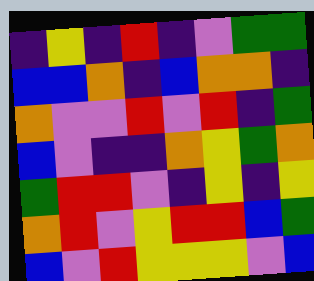[["indigo", "yellow", "indigo", "red", "indigo", "violet", "green", "green"], ["blue", "blue", "orange", "indigo", "blue", "orange", "orange", "indigo"], ["orange", "violet", "violet", "red", "violet", "red", "indigo", "green"], ["blue", "violet", "indigo", "indigo", "orange", "yellow", "green", "orange"], ["green", "red", "red", "violet", "indigo", "yellow", "indigo", "yellow"], ["orange", "red", "violet", "yellow", "red", "red", "blue", "green"], ["blue", "violet", "red", "yellow", "yellow", "yellow", "violet", "blue"]]